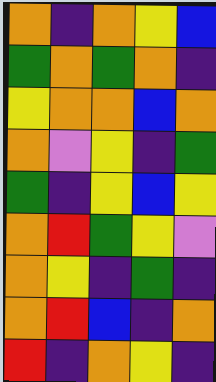[["orange", "indigo", "orange", "yellow", "blue"], ["green", "orange", "green", "orange", "indigo"], ["yellow", "orange", "orange", "blue", "orange"], ["orange", "violet", "yellow", "indigo", "green"], ["green", "indigo", "yellow", "blue", "yellow"], ["orange", "red", "green", "yellow", "violet"], ["orange", "yellow", "indigo", "green", "indigo"], ["orange", "red", "blue", "indigo", "orange"], ["red", "indigo", "orange", "yellow", "indigo"]]